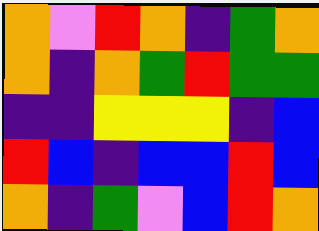[["orange", "violet", "red", "orange", "indigo", "green", "orange"], ["orange", "indigo", "orange", "green", "red", "green", "green"], ["indigo", "indigo", "yellow", "yellow", "yellow", "indigo", "blue"], ["red", "blue", "indigo", "blue", "blue", "red", "blue"], ["orange", "indigo", "green", "violet", "blue", "red", "orange"]]